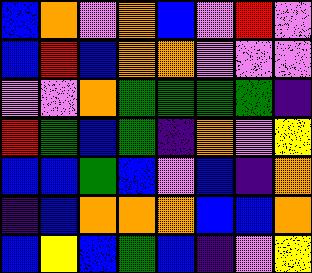[["blue", "orange", "violet", "orange", "blue", "violet", "red", "violet"], ["blue", "red", "blue", "orange", "orange", "violet", "violet", "violet"], ["violet", "violet", "orange", "green", "green", "green", "green", "indigo"], ["red", "green", "blue", "green", "indigo", "orange", "violet", "yellow"], ["blue", "blue", "green", "blue", "violet", "blue", "indigo", "orange"], ["indigo", "blue", "orange", "orange", "orange", "blue", "blue", "orange"], ["blue", "yellow", "blue", "green", "blue", "indigo", "violet", "yellow"]]